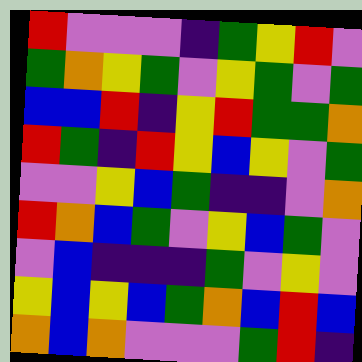[["red", "violet", "violet", "violet", "indigo", "green", "yellow", "red", "violet"], ["green", "orange", "yellow", "green", "violet", "yellow", "green", "violet", "green"], ["blue", "blue", "red", "indigo", "yellow", "red", "green", "green", "orange"], ["red", "green", "indigo", "red", "yellow", "blue", "yellow", "violet", "green"], ["violet", "violet", "yellow", "blue", "green", "indigo", "indigo", "violet", "orange"], ["red", "orange", "blue", "green", "violet", "yellow", "blue", "green", "violet"], ["violet", "blue", "indigo", "indigo", "indigo", "green", "violet", "yellow", "violet"], ["yellow", "blue", "yellow", "blue", "green", "orange", "blue", "red", "blue"], ["orange", "blue", "orange", "violet", "violet", "violet", "green", "red", "indigo"]]